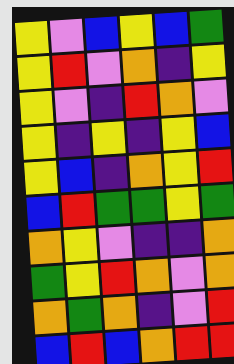[["yellow", "violet", "blue", "yellow", "blue", "green"], ["yellow", "red", "violet", "orange", "indigo", "yellow"], ["yellow", "violet", "indigo", "red", "orange", "violet"], ["yellow", "indigo", "yellow", "indigo", "yellow", "blue"], ["yellow", "blue", "indigo", "orange", "yellow", "red"], ["blue", "red", "green", "green", "yellow", "green"], ["orange", "yellow", "violet", "indigo", "indigo", "orange"], ["green", "yellow", "red", "orange", "violet", "orange"], ["orange", "green", "orange", "indigo", "violet", "red"], ["blue", "red", "blue", "orange", "red", "red"]]